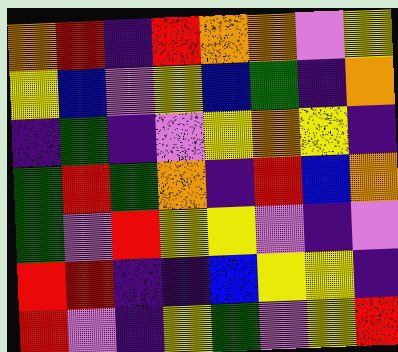[["orange", "red", "indigo", "red", "orange", "orange", "violet", "yellow"], ["yellow", "blue", "violet", "yellow", "blue", "green", "indigo", "orange"], ["indigo", "green", "indigo", "violet", "yellow", "orange", "yellow", "indigo"], ["green", "red", "green", "orange", "indigo", "red", "blue", "orange"], ["green", "violet", "red", "yellow", "yellow", "violet", "indigo", "violet"], ["red", "red", "indigo", "indigo", "blue", "yellow", "yellow", "indigo"], ["red", "violet", "indigo", "yellow", "green", "violet", "yellow", "red"]]